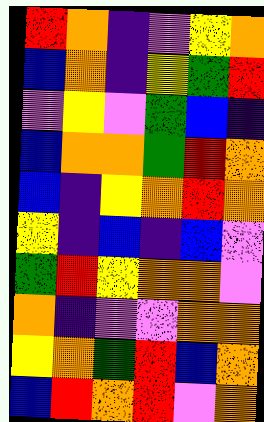[["red", "orange", "indigo", "violet", "yellow", "orange"], ["blue", "orange", "indigo", "yellow", "green", "red"], ["violet", "yellow", "violet", "green", "blue", "indigo"], ["blue", "orange", "orange", "green", "red", "orange"], ["blue", "indigo", "yellow", "orange", "red", "orange"], ["yellow", "indigo", "blue", "indigo", "blue", "violet"], ["green", "red", "yellow", "orange", "orange", "violet"], ["orange", "indigo", "violet", "violet", "orange", "orange"], ["yellow", "orange", "green", "red", "blue", "orange"], ["blue", "red", "orange", "red", "violet", "orange"]]